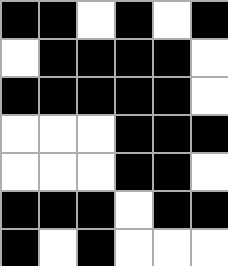[["black", "black", "white", "black", "white", "black"], ["white", "black", "black", "black", "black", "white"], ["black", "black", "black", "black", "black", "white"], ["white", "white", "white", "black", "black", "black"], ["white", "white", "white", "black", "black", "white"], ["black", "black", "black", "white", "black", "black"], ["black", "white", "black", "white", "white", "white"]]